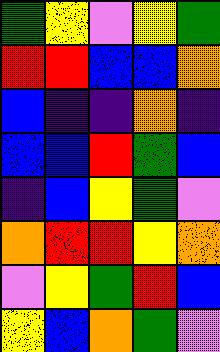[["green", "yellow", "violet", "yellow", "green"], ["red", "red", "blue", "blue", "orange"], ["blue", "indigo", "indigo", "orange", "indigo"], ["blue", "blue", "red", "green", "blue"], ["indigo", "blue", "yellow", "green", "violet"], ["orange", "red", "red", "yellow", "orange"], ["violet", "yellow", "green", "red", "blue"], ["yellow", "blue", "orange", "green", "violet"]]